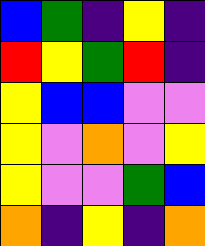[["blue", "green", "indigo", "yellow", "indigo"], ["red", "yellow", "green", "red", "indigo"], ["yellow", "blue", "blue", "violet", "violet"], ["yellow", "violet", "orange", "violet", "yellow"], ["yellow", "violet", "violet", "green", "blue"], ["orange", "indigo", "yellow", "indigo", "orange"]]